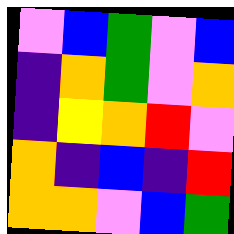[["violet", "blue", "green", "violet", "blue"], ["indigo", "orange", "green", "violet", "orange"], ["indigo", "yellow", "orange", "red", "violet"], ["orange", "indigo", "blue", "indigo", "red"], ["orange", "orange", "violet", "blue", "green"]]